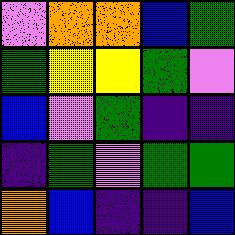[["violet", "orange", "orange", "blue", "green"], ["green", "yellow", "yellow", "green", "violet"], ["blue", "violet", "green", "indigo", "indigo"], ["indigo", "green", "violet", "green", "green"], ["orange", "blue", "indigo", "indigo", "blue"]]